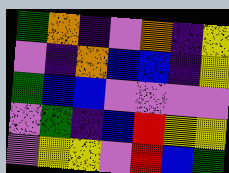[["green", "orange", "indigo", "violet", "orange", "indigo", "yellow"], ["violet", "indigo", "orange", "blue", "blue", "indigo", "yellow"], ["green", "blue", "blue", "violet", "violet", "violet", "violet"], ["violet", "green", "indigo", "blue", "red", "yellow", "yellow"], ["violet", "yellow", "yellow", "violet", "red", "blue", "green"]]